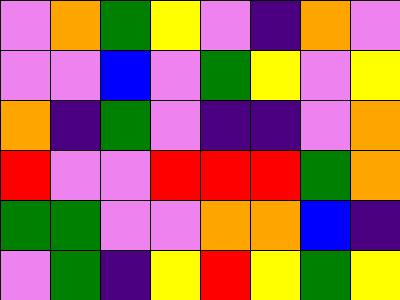[["violet", "orange", "green", "yellow", "violet", "indigo", "orange", "violet"], ["violet", "violet", "blue", "violet", "green", "yellow", "violet", "yellow"], ["orange", "indigo", "green", "violet", "indigo", "indigo", "violet", "orange"], ["red", "violet", "violet", "red", "red", "red", "green", "orange"], ["green", "green", "violet", "violet", "orange", "orange", "blue", "indigo"], ["violet", "green", "indigo", "yellow", "red", "yellow", "green", "yellow"]]